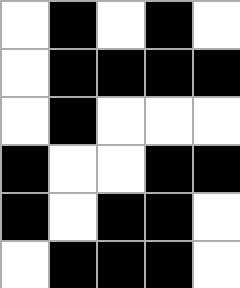[["white", "black", "white", "black", "white"], ["white", "black", "black", "black", "black"], ["white", "black", "white", "white", "white"], ["black", "white", "white", "black", "black"], ["black", "white", "black", "black", "white"], ["white", "black", "black", "black", "white"]]